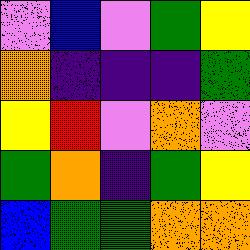[["violet", "blue", "violet", "green", "yellow"], ["orange", "indigo", "indigo", "indigo", "green"], ["yellow", "red", "violet", "orange", "violet"], ["green", "orange", "indigo", "green", "yellow"], ["blue", "green", "green", "orange", "orange"]]